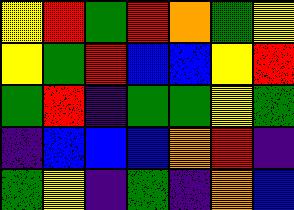[["yellow", "red", "green", "red", "orange", "green", "yellow"], ["yellow", "green", "red", "blue", "blue", "yellow", "red"], ["green", "red", "indigo", "green", "green", "yellow", "green"], ["indigo", "blue", "blue", "blue", "orange", "red", "indigo"], ["green", "yellow", "indigo", "green", "indigo", "orange", "blue"]]